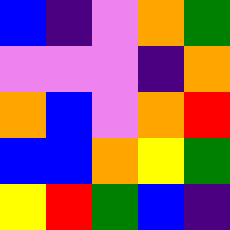[["blue", "indigo", "violet", "orange", "green"], ["violet", "violet", "violet", "indigo", "orange"], ["orange", "blue", "violet", "orange", "red"], ["blue", "blue", "orange", "yellow", "green"], ["yellow", "red", "green", "blue", "indigo"]]